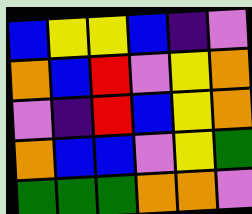[["blue", "yellow", "yellow", "blue", "indigo", "violet"], ["orange", "blue", "red", "violet", "yellow", "orange"], ["violet", "indigo", "red", "blue", "yellow", "orange"], ["orange", "blue", "blue", "violet", "yellow", "green"], ["green", "green", "green", "orange", "orange", "violet"]]